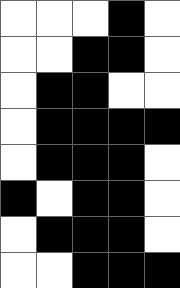[["white", "white", "white", "black", "white"], ["white", "white", "black", "black", "white"], ["white", "black", "black", "white", "white"], ["white", "black", "black", "black", "black"], ["white", "black", "black", "black", "white"], ["black", "white", "black", "black", "white"], ["white", "black", "black", "black", "white"], ["white", "white", "black", "black", "black"]]